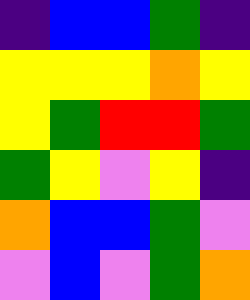[["indigo", "blue", "blue", "green", "indigo"], ["yellow", "yellow", "yellow", "orange", "yellow"], ["yellow", "green", "red", "red", "green"], ["green", "yellow", "violet", "yellow", "indigo"], ["orange", "blue", "blue", "green", "violet"], ["violet", "blue", "violet", "green", "orange"]]